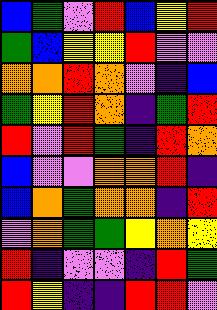[["blue", "green", "violet", "red", "blue", "yellow", "red"], ["green", "blue", "yellow", "yellow", "red", "violet", "violet"], ["orange", "orange", "red", "orange", "violet", "indigo", "blue"], ["green", "yellow", "red", "orange", "indigo", "green", "red"], ["red", "violet", "red", "green", "indigo", "red", "orange"], ["blue", "violet", "violet", "orange", "orange", "red", "indigo"], ["blue", "orange", "green", "orange", "orange", "indigo", "red"], ["violet", "orange", "green", "green", "yellow", "orange", "yellow"], ["red", "indigo", "violet", "violet", "indigo", "red", "green"], ["red", "yellow", "indigo", "indigo", "red", "red", "violet"]]